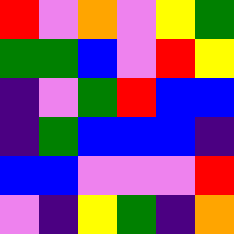[["red", "violet", "orange", "violet", "yellow", "green"], ["green", "green", "blue", "violet", "red", "yellow"], ["indigo", "violet", "green", "red", "blue", "blue"], ["indigo", "green", "blue", "blue", "blue", "indigo"], ["blue", "blue", "violet", "violet", "violet", "red"], ["violet", "indigo", "yellow", "green", "indigo", "orange"]]